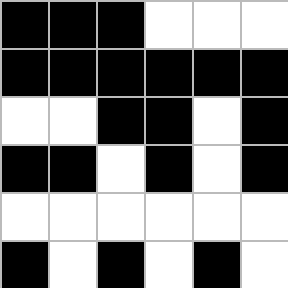[["black", "black", "black", "white", "white", "white"], ["black", "black", "black", "black", "black", "black"], ["white", "white", "black", "black", "white", "black"], ["black", "black", "white", "black", "white", "black"], ["white", "white", "white", "white", "white", "white"], ["black", "white", "black", "white", "black", "white"]]